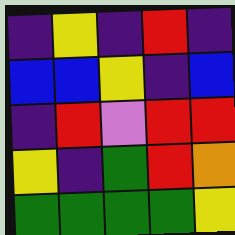[["indigo", "yellow", "indigo", "red", "indigo"], ["blue", "blue", "yellow", "indigo", "blue"], ["indigo", "red", "violet", "red", "red"], ["yellow", "indigo", "green", "red", "orange"], ["green", "green", "green", "green", "yellow"]]